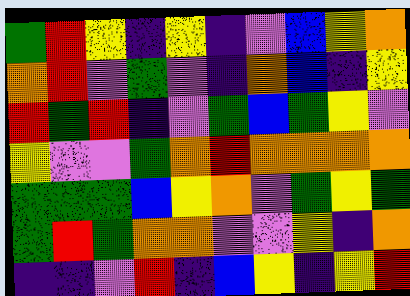[["green", "red", "yellow", "indigo", "yellow", "indigo", "violet", "blue", "yellow", "orange"], ["orange", "red", "violet", "green", "violet", "indigo", "orange", "blue", "indigo", "yellow"], ["red", "green", "red", "indigo", "violet", "green", "blue", "green", "yellow", "violet"], ["yellow", "violet", "violet", "green", "orange", "red", "orange", "orange", "orange", "orange"], ["green", "green", "green", "blue", "yellow", "orange", "violet", "green", "yellow", "green"], ["green", "red", "green", "orange", "orange", "violet", "violet", "yellow", "indigo", "orange"], ["indigo", "indigo", "violet", "red", "indigo", "blue", "yellow", "indigo", "yellow", "red"]]